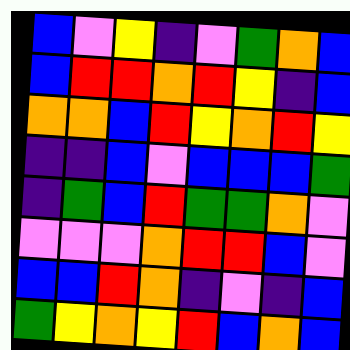[["blue", "violet", "yellow", "indigo", "violet", "green", "orange", "blue"], ["blue", "red", "red", "orange", "red", "yellow", "indigo", "blue"], ["orange", "orange", "blue", "red", "yellow", "orange", "red", "yellow"], ["indigo", "indigo", "blue", "violet", "blue", "blue", "blue", "green"], ["indigo", "green", "blue", "red", "green", "green", "orange", "violet"], ["violet", "violet", "violet", "orange", "red", "red", "blue", "violet"], ["blue", "blue", "red", "orange", "indigo", "violet", "indigo", "blue"], ["green", "yellow", "orange", "yellow", "red", "blue", "orange", "blue"]]